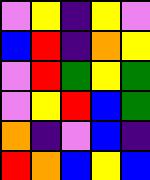[["violet", "yellow", "indigo", "yellow", "violet"], ["blue", "red", "indigo", "orange", "yellow"], ["violet", "red", "green", "yellow", "green"], ["violet", "yellow", "red", "blue", "green"], ["orange", "indigo", "violet", "blue", "indigo"], ["red", "orange", "blue", "yellow", "blue"]]